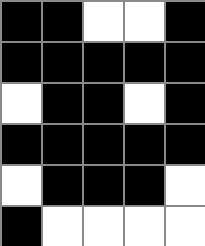[["black", "black", "white", "white", "black"], ["black", "black", "black", "black", "black"], ["white", "black", "black", "white", "black"], ["black", "black", "black", "black", "black"], ["white", "black", "black", "black", "white"], ["black", "white", "white", "white", "white"]]